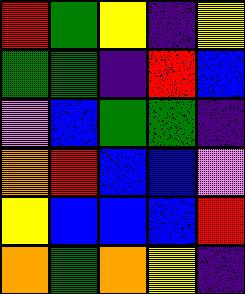[["red", "green", "yellow", "indigo", "yellow"], ["green", "green", "indigo", "red", "blue"], ["violet", "blue", "green", "green", "indigo"], ["orange", "red", "blue", "blue", "violet"], ["yellow", "blue", "blue", "blue", "red"], ["orange", "green", "orange", "yellow", "indigo"]]